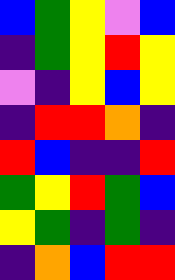[["blue", "green", "yellow", "violet", "blue"], ["indigo", "green", "yellow", "red", "yellow"], ["violet", "indigo", "yellow", "blue", "yellow"], ["indigo", "red", "red", "orange", "indigo"], ["red", "blue", "indigo", "indigo", "red"], ["green", "yellow", "red", "green", "blue"], ["yellow", "green", "indigo", "green", "indigo"], ["indigo", "orange", "blue", "red", "red"]]